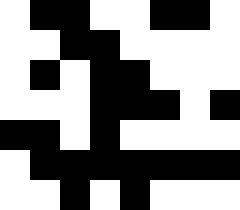[["white", "black", "black", "white", "white", "black", "black", "white"], ["white", "white", "black", "black", "white", "white", "white", "white"], ["white", "black", "white", "black", "black", "white", "white", "white"], ["white", "white", "white", "black", "black", "black", "white", "black"], ["black", "black", "white", "black", "white", "white", "white", "white"], ["white", "black", "black", "black", "black", "black", "black", "black"], ["white", "white", "black", "white", "black", "white", "white", "white"]]